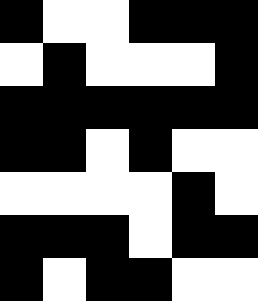[["black", "white", "white", "black", "black", "black"], ["white", "black", "white", "white", "white", "black"], ["black", "black", "black", "black", "black", "black"], ["black", "black", "white", "black", "white", "white"], ["white", "white", "white", "white", "black", "white"], ["black", "black", "black", "white", "black", "black"], ["black", "white", "black", "black", "white", "white"]]